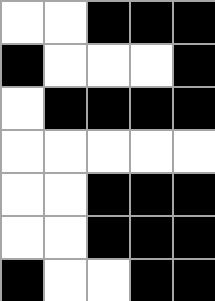[["white", "white", "black", "black", "black"], ["black", "white", "white", "white", "black"], ["white", "black", "black", "black", "black"], ["white", "white", "white", "white", "white"], ["white", "white", "black", "black", "black"], ["white", "white", "black", "black", "black"], ["black", "white", "white", "black", "black"]]